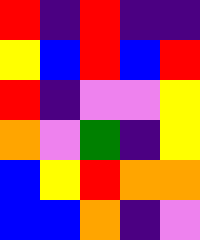[["red", "indigo", "red", "indigo", "indigo"], ["yellow", "blue", "red", "blue", "red"], ["red", "indigo", "violet", "violet", "yellow"], ["orange", "violet", "green", "indigo", "yellow"], ["blue", "yellow", "red", "orange", "orange"], ["blue", "blue", "orange", "indigo", "violet"]]